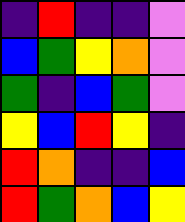[["indigo", "red", "indigo", "indigo", "violet"], ["blue", "green", "yellow", "orange", "violet"], ["green", "indigo", "blue", "green", "violet"], ["yellow", "blue", "red", "yellow", "indigo"], ["red", "orange", "indigo", "indigo", "blue"], ["red", "green", "orange", "blue", "yellow"]]